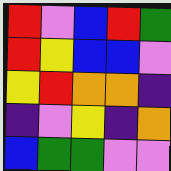[["red", "violet", "blue", "red", "green"], ["red", "yellow", "blue", "blue", "violet"], ["yellow", "red", "orange", "orange", "indigo"], ["indigo", "violet", "yellow", "indigo", "orange"], ["blue", "green", "green", "violet", "violet"]]